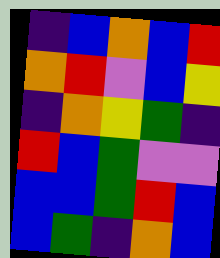[["indigo", "blue", "orange", "blue", "red"], ["orange", "red", "violet", "blue", "yellow"], ["indigo", "orange", "yellow", "green", "indigo"], ["red", "blue", "green", "violet", "violet"], ["blue", "blue", "green", "red", "blue"], ["blue", "green", "indigo", "orange", "blue"]]